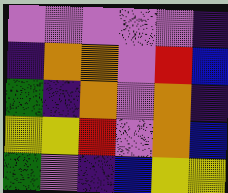[["violet", "violet", "violet", "violet", "violet", "indigo"], ["indigo", "orange", "orange", "violet", "red", "blue"], ["green", "indigo", "orange", "violet", "orange", "indigo"], ["yellow", "yellow", "red", "violet", "orange", "blue"], ["green", "violet", "indigo", "blue", "yellow", "yellow"]]